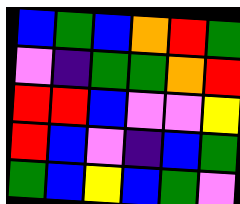[["blue", "green", "blue", "orange", "red", "green"], ["violet", "indigo", "green", "green", "orange", "red"], ["red", "red", "blue", "violet", "violet", "yellow"], ["red", "blue", "violet", "indigo", "blue", "green"], ["green", "blue", "yellow", "blue", "green", "violet"]]